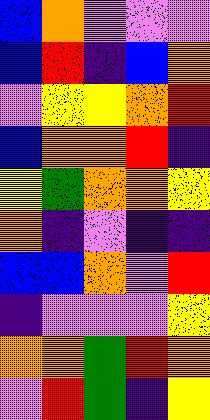[["blue", "orange", "violet", "violet", "violet"], ["blue", "red", "indigo", "blue", "orange"], ["violet", "yellow", "yellow", "orange", "red"], ["blue", "orange", "orange", "red", "indigo"], ["yellow", "green", "orange", "orange", "yellow"], ["orange", "indigo", "violet", "indigo", "indigo"], ["blue", "blue", "orange", "violet", "red"], ["indigo", "violet", "violet", "violet", "yellow"], ["orange", "orange", "green", "red", "orange"], ["violet", "red", "green", "indigo", "yellow"]]